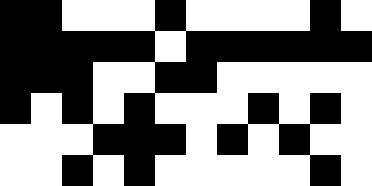[["black", "black", "white", "white", "white", "black", "white", "white", "white", "white", "black", "white"], ["black", "black", "black", "black", "black", "white", "black", "black", "black", "black", "black", "black"], ["black", "black", "black", "white", "white", "black", "black", "white", "white", "white", "white", "white"], ["black", "white", "black", "white", "black", "white", "white", "white", "black", "white", "black", "white"], ["white", "white", "white", "black", "black", "black", "white", "black", "white", "black", "white", "white"], ["white", "white", "black", "white", "black", "white", "white", "white", "white", "white", "black", "white"]]